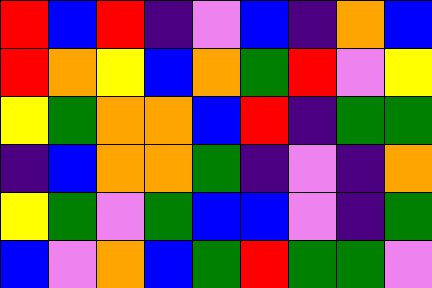[["red", "blue", "red", "indigo", "violet", "blue", "indigo", "orange", "blue"], ["red", "orange", "yellow", "blue", "orange", "green", "red", "violet", "yellow"], ["yellow", "green", "orange", "orange", "blue", "red", "indigo", "green", "green"], ["indigo", "blue", "orange", "orange", "green", "indigo", "violet", "indigo", "orange"], ["yellow", "green", "violet", "green", "blue", "blue", "violet", "indigo", "green"], ["blue", "violet", "orange", "blue", "green", "red", "green", "green", "violet"]]